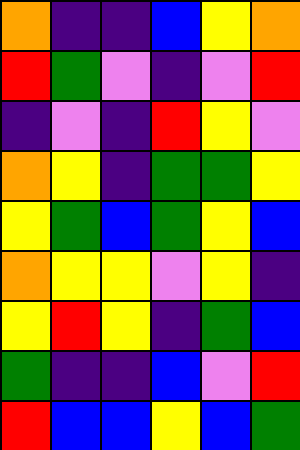[["orange", "indigo", "indigo", "blue", "yellow", "orange"], ["red", "green", "violet", "indigo", "violet", "red"], ["indigo", "violet", "indigo", "red", "yellow", "violet"], ["orange", "yellow", "indigo", "green", "green", "yellow"], ["yellow", "green", "blue", "green", "yellow", "blue"], ["orange", "yellow", "yellow", "violet", "yellow", "indigo"], ["yellow", "red", "yellow", "indigo", "green", "blue"], ["green", "indigo", "indigo", "blue", "violet", "red"], ["red", "blue", "blue", "yellow", "blue", "green"]]